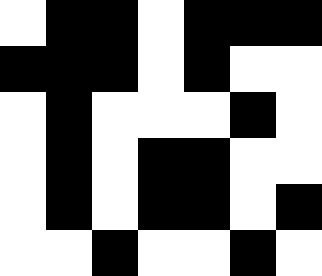[["white", "black", "black", "white", "black", "black", "black"], ["black", "black", "black", "white", "black", "white", "white"], ["white", "black", "white", "white", "white", "black", "white"], ["white", "black", "white", "black", "black", "white", "white"], ["white", "black", "white", "black", "black", "white", "black"], ["white", "white", "black", "white", "white", "black", "white"]]